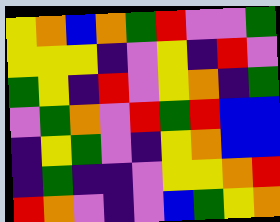[["yellow", "orange", "blue", "orange", "green", "red", "violet", "violet", "green"], ["yellow", "yellow", "yellow", "indigo", "violet", "yellow", "indigo", "red", "violet"], ["green", "yellow", "indigo", "red", "violet", "yellow", "orange", "indigo", "green"], ["violet", "green", "orange", "violet", "red", "green", "red", "blue", "blue"], ["indigo", "yellow", "green", "violet", "indigo", "yellow", "orange", "blue", "blue"], ["indigo", "green", "indigo", "indigo", "violet", "yellow", "yellow", "orange", "red"], ["red", "orange", "violet", "indigo", "violet", "blue", "green", "yellow", "orange"]]